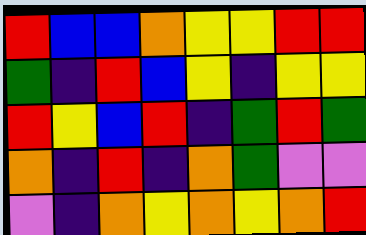[["red", "blue", "blue", "orange", "yellow", "yellow", "red", "red"], ["green", "indigo", "red", "blue", "yellow", "indigo", "yellow", "yellow"], ["red", "yellow", "blue", "red", "indigo", "green", "red", "green"], ["orange", "indigo", "red", "indigo", "orange", "green", "violet", "violet"], ["violet", "indigo", "orange", "yellow", "orange", "yellow", "orange", "red"]]